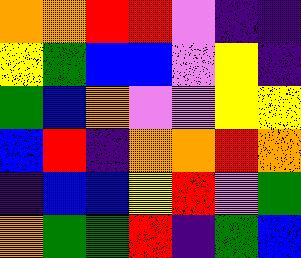[["orange", "orange", "red", "red", "violet", "indigo", "indigo"], ["yellow", "green", "blue", "blue", "violet", "yellow", "indigo"], ["green", "blue", "orange", "violet", "violet", "yellow", "yellow"], ["blue", "red", "indigo", "orange", "orange", "red", "orange"], ["indigo", "blue", "blue", "yellow", "red", "violet", "green"], ["orange", "green", "green", "red", "indigo", "green", "blue"]]